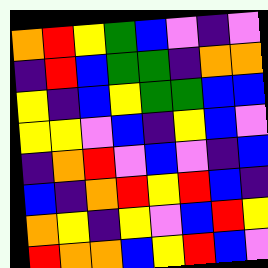[["orange", "red", "yellow", "green", "blue", "violet", "indigo", "violet"], ["indigo", "red", "blue", "green", "green", "indigo", "orange", "orange"], ["yellow", "indigo", "blue", "yellow", "green", "green", "blue", "blue"], ["yellow", "yellow", "violet", "blue", "indigo", "yellow", "blue", "violet"], ["indigo", "orange", "red", "violet", "blue", "violet", "indigo", "blue"], ["blue", "indigo", "orange", "red", "yellow", "red", "blue", "indigo"], ["orange", "yellow", "indigo", "yellow", "violet", "blue", "red", "yellow"], ["red", "orange", "orange", "blue", "yellow", "red", "blue", "violet"]]